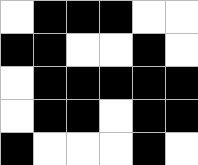[["white", "black", "black", "black", "white", "white"], ["black", "black", "white", "white", "black", "white"], ["white", "black", "black", "black", "black", "black"], ["white", "black", "black", "white", "black", "black"], ["black", "white", "white", "white", "black", "white"]]